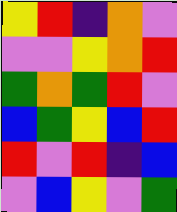[["yellow", "red", "indigo", "orange", "violet"], ["violet", "violet", "yellow", "orange", "red"], ["green", "orange", "green", "red", "violet"], ["blue", "green", "yellow", "blue", "red"], ["red", "violet", "red", "indigo", "blue"], ["violet", "blue", "yellow", "violet", "green"]]